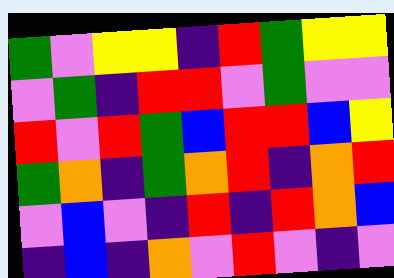[["green", "violet", "yellow", "yellow", "indigo", "red", "green", "yellow", "yellow"], ["violet", "green", "indigo", "red", "red", "violet", "green", "violet", "violet"], ["red", "violet", "red", "green", "blue", "red", "red", "blue", "yellow"], ["green", "orange", "indigo", "green", "orange", "red", "indigo", "orange", "red"], ["violet", "blue", "violet", "indigo", "red", "indigo", "red", "orange", "blue"], ["indigo", "blue", "indigo", "orange", "violet", "red", "violet", "indigo", "violet"]]